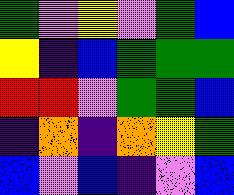[["green", "violet", "yellow", "violet", "green", "blue"], ["yellow", "indigo", "blue", "green", "green", "green"], ["red", "red", "violet", "green", "green", "blue"], ["indigo", "orange", "indigo", "orange", "yellow", "green"], ["blue", "violet", "blue", "indigo", "violet", "blue"]]